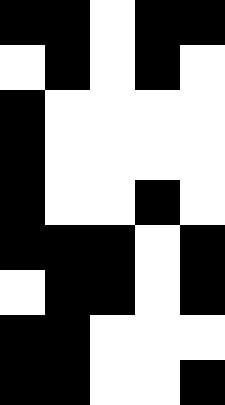[["black", "black", "white", "black", "black"], ["white", "black", "white", "black", "white"], ["black", "white", "white", "white", "white"], ["black", "white", "white", "white", "white"], ["black", "white", "white", "black", "white"], ["black", "black", "black", "white", "black"], ["white", "black", "black", "white", "black"], ["black", "black", "white", "white", "white"], ["black", "black", "white", "white", "black"]]